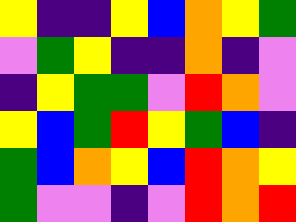[["yellow", "indigo", "indigo", "yellow", "blue", "orange", "yellow", "green"], ["violet", "green", "yellow", "indigo", "indigo", "orange", "indigo", "violet"], ["indigo", "yellow", "green", "green", "violet", "red", "orange", "violet"], ["yellow", "blue", "green", "red", "yellow", "green", "blue", "indigo"], ["green", "blue", "orange", "yellow", "blue", "red", "orange", "yellow"], ["green", "violet", "violet", "indigo", "violet", "red", "orange", "red"]]